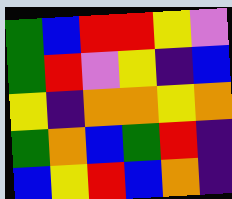[["green", "blue", "red", "red", "yellow", "violet"], ["green", "red", "violet", "yellow", "indigo", "blue"], ["yellow", "indigo", "orange", "orange", "yellow", "orange"], ["green", "orange", "blue", "green", "red", "indigo"], ["blue", "yellow", "red", "blue", "orange", "indigo"]]